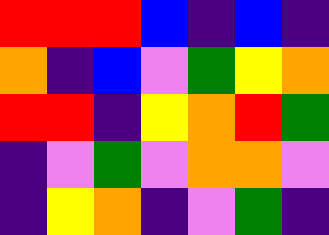[["red", "red", "red", "blue", "indigo", "blue", "indigo"], ["orange", "indigo", "blue", "violet", "green", "yellow", "orange"], ["red", "red", "indigo", "yellow", "orange", "red", "green"], ["indigo", "violet", "green", "violet", "orange", "orange", "violet"], ["indigo", "yellow", "orange", "indigo", "violet", "green", "indigo"]]